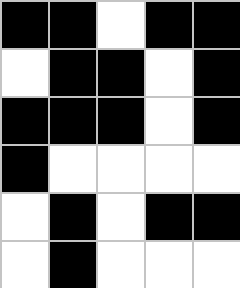[["black", "black", "white", "black", "black"], ["white", "black", "black", "white", "black"], ["black", "black", "black", "white", "black"], ["black", "white", "white", "white", "white"], ["white", "black", "white", "black", "black"], ["white", "black", "white", "white", "white"]]